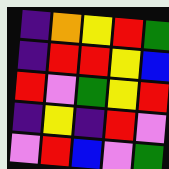[["indigo", "orange", "yellow", "red", "green"], ["indigo", "red", "red", "yellow", "blue"], ["red", "violet", "green", "yellow", "red"], ["indigo", "yellow", "indigo", "red", "violet"], ["violet", "red", "blue", "violet", "green"]]